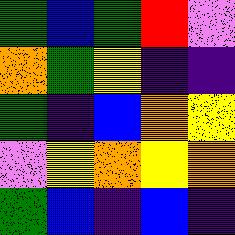[["green", "blue", "green", "red", "violet"], ["orange", "green", "yellow", "indigo", "indigo"], ["green", "indigo", "blue", "orange", "yellow"], ["violet", "yellow", "orange", "yellow", "orange"], ["green", "blue", "indigo", "blue", "indigo"]]